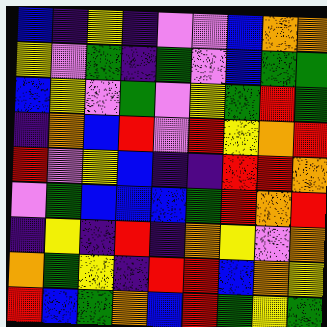[["blue", "indigo", "yellow", "indigo", "violet", "violet", "blue", "orange", "orange"], ["yellow", "violet", "green", "indigo", "green", "violet", "blue", "green", "green"], ["blue", "yellow", "violet", "green", "violet", "yellow", "green", "red", "green"], ["indigo", "orange", "blue", "red", "violet", "red", "yellow", "orange", "red"], ["red", "violet", "yellow", "blue", "indigo", "indigo", "red", "red", "orange"], ["violet", "green", "blue", "blue", "blue", "green", "red", "orange", "red"], ["indigo", "yellow", "indigo", "red", "indigo", "orange", "yellow", "violet", "orange"], ["orange", "green", "yellow", "indigo", "red", "red", "blue", "orange", "yellow"], ["red", "blue", "green", "orange", "blue", "red", "green", "yellow", "green"]]